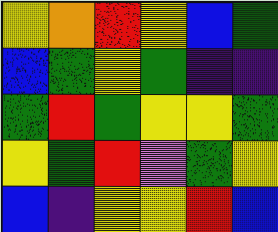[["yellow", "orange", "red", "yellow", "blue", "green"], ["blue", "green", "yellow", "green", "indigo", "indigo"], ["green", "red", "green", "yellow", "yellow", "green"], ["yellow", "green", "red", "violet", "green", "yellow"], ["blue", "indigo", "yellow", "yellow", "red", "blue"]]